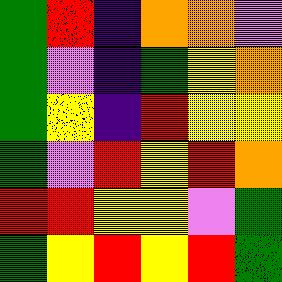[["green", "red", "indigo", "orange", "orange", "violet"], ["green", "violet", "indigo", "green", "yellow", "orange"], ["green", "yellow", "indigo", "red", "yellow", "yellow"], ["green", "violet", "red", "yellow", "red", "orange"], ["red", "red", "yellow", "yellow", "violet", "green"], ["green", "yellow", "red", "yellow", "red", "green"]]